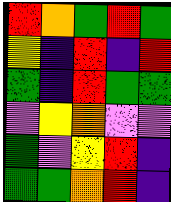[["red", "orange", "green", "red", "green"], ["yellow", "indigo", "red", "indigo", "red"], ["green", "indigo", "red", "green", "green"], ["violet", "yellow", "orange", "violet", "violet"], ["green", "violet", "yellow", "red", "indigo"], ["green", "green", "orange", "red", "indigo"]]